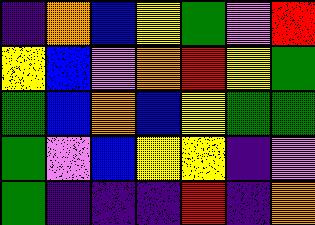[["indigo", "orange", "blue", "yellow", "green", "violet", "red"], ["yellow", "blue", "violet", "orange", "red", "yellow", "green"], ["green", "blue", "orange", "blue", "yellow", "green", "green"], ["green", "violet", "blue", "yellow", "yellow", "indigo", "violet"], ["green", "indigo", "indigo", "indigo", "red", "indigo", "orange"]]